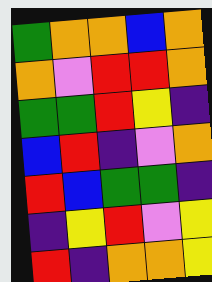[["green", "orange", "orange", "blue", "orange"], ["orange", "violet", "red", "red", "orange"], ["green", "green", "red", "yellow", "indigo"], ["blue", "red", "indigo", "violet", "orange"], ["red", "blue", "green", "green", "indigo"], ["indigo", "yellow", "red", "violet", "yellow"], ["red", "indigo", "orange", "orange", "yellow"]]